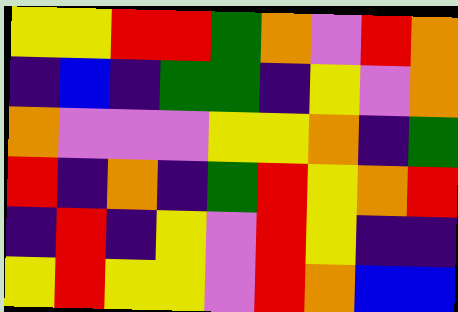[["yellow", "yellow", "red", "red", "green", "orange", "violet", "red", "orange"], ["indigo", "blue", "indigo", "green", "green", "indigo", "yellow", "violet", "orange"], ["orange", "violet", "violet", "violet", "yellow", "yellow", "orange", "indigo", "green"], ["red", "indigo", "orange", "indigo", "green", "red", "yellow", "orange", "red"], ["indigo", "red", "indigo", "yellow", "violet", "red", "yellow", "indigo", "indigo"], ["yellow", "red", "yellow", "yellow", "violet", "red", "orange", "blue", "blue"]]